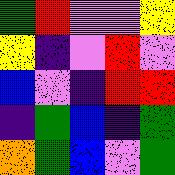[["green", "red", "violet", "violet", "yellow"], ["yellow", "indigo", "violet", "red", "violet"], ["blue", "violet", "indigo", "red", "red"], ["indigo", "green", "blue", "indigo", "green"], ["orange", "green", "blue", "violet", "green"]]